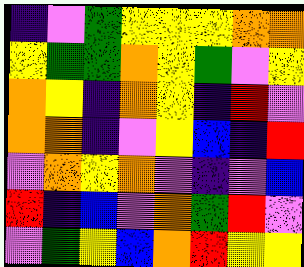[["indigo", "violet", "green", "yellow", "yellow", "yellow", "orange", "orange"], ["yellow", "green", "green", "orange", "yellow", "green", "violet", "yellow"], ["orange", "yellow", "indigo", "orange", "yellow", "indigo", "red", "violet"], ["orange", "orange", "indigo", "violet", "yellow", "blue", "indigo", "red"], ["violet", "orange", "yellow", "orange", "violet", "indigo", "violet", "blue"], ["red", "indigo", "blue", "violet", "orange", "green", "red", "violet"], ["violet", "green", "yellow", "blue", "orange", "red", "yellow", "yellow"]]